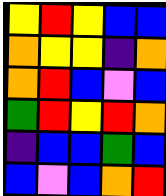[["yellow", "red", "yellow", "blue", "blue"], ["orange", "yellow", "yellow", "indigo", "orange"], ["orange", "red", "blue", "violet", "blue"], ["green", "red", "yellow", "red", "orange"], ["indigo", "blue", "blue", "green", "blue"], ["blue", "violet", "blue", "orange", "red"]]